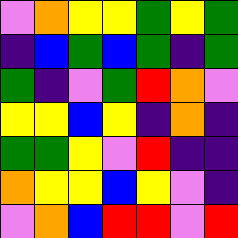[["violet", "orange", "yellow", "yellow", "green", "yellow", "green"], ["indigo", "blue", "green", "blue", "green", "indigo", "green"], ["green", "indigo", "violet", "green", "red", "orange", "violet"], ["yellow", "yellow", "blue", "yellow", "indigo", "orange", "indigo"], ["green", "green", "yellow", "violet", "red", "indigo", "indigo"], ["orange", "yellow", "yellow", "blue", "yellow", "violet", "indigo"], ["violet", "orange", "blue", "red", "red", "violet", "red"]]